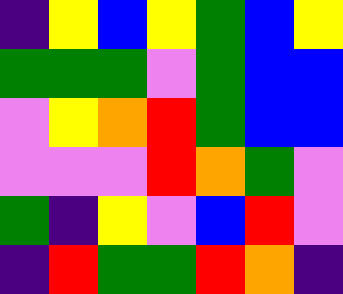[["indigo", "yellow", "blue", "yellow", "green", "blue", "yellow"], ["green", "green", "green", "violet", "green", "blue", "blue"], ["violet", "yellow", "orange", "red", "green", "blue", "blue"], ["violet", "violet", "violet", "red", "orange", "green", "violet"], ["green", "indigo", "yellow", "violet", "blue", "red", "violet"], ["indigo", "red", "green", "green", "red", "orange", "indigo"]]